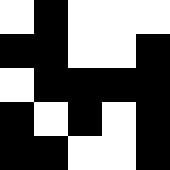[["white", "black", "white", "white", "white"], ["black", "black", "white", "white", "black"], ["white", "black", "black", "black", "black"], ["black", "white", "black", "white", "black"], ["black", "black", "white", "white", "black"]]